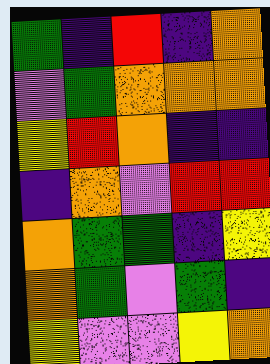[["green", "indigo", "red", "indigo", "orange"], ["violet", "green", "orange", "orange", "orange"], ["yellow", "red", "orange", "indigo", "indigo"], ["indigo", "orange", "violet", "red", "red"], ["orange", "green", "green", "indigo", "yellow"], ["orange", "green", "violet", "green", "indigo"], ["yellow", "violet", "violet", "yellow", "orange"]]